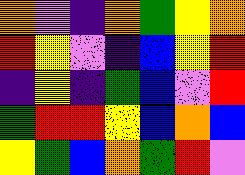[["orange", "violet", "indigo", "orange", "green", "yellow", "orange"], ["red", "yellow", "violet", "indigo", "blue", "yellow", "red"], ["indigo", "yellow", "indigo", "green", "blue", "violet", "red"], ["green", "red", "red", "yellow", "blue", "orange", "blue"], ["yellow", "green", "blue", "orange", "green", "red", "violet"]]